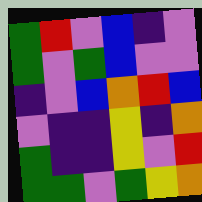[["green", "red", "violet", "blue", "indigo", "violet"], ["green", "violet", "green", "blue", "violet", "violet"], ["indigo", "violet", "blue", "orange", "red", "blue"], ["violet", "indigo", "indigo", "yellow", "indigo", "orange"], ["green", "indigo", "indigo", "yellow", "violet", "red"], ["green", "green", "violet", "green", "yellow", "orange"]]